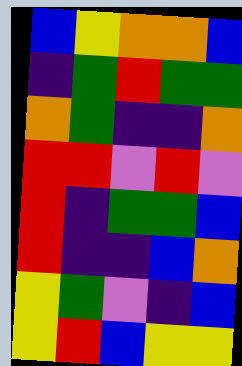[["blue", "yellow", "orange", "orange", "blue"], ["indigo", "green", "red", "green", "green"], ["orange", "green", "indigo", "indigo", "orange"], ["red", "red", "violet", "red", "violet"], ["red", "indigo", "green", "green", "blue"], ["red", "indigo", "indigo", "blue", "orange"], ["yellow", "green", "violet", "indigo", "blue"], ["yellow", "red", "blue", "yellow", "yellow"]]